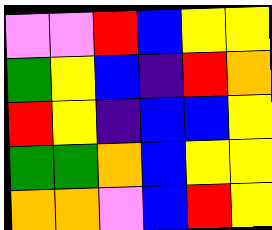[["violet", "violet", "red", "blue", "yellow", "yellow"], ["green", "yellow", "blue", "indigo", "red", "orange"], ["red", "yellow", "indigo", "blue", "blue", "yellow"], ["green", "green", "orange", "blue", "yellow", "yellow"], ["orange", "orange", "violet", "blue", "red", "yellow"]]